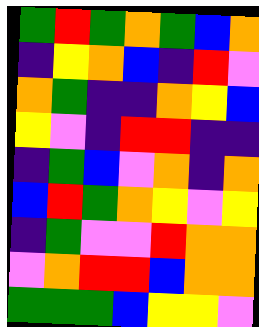[["green", "red", "green", "orange", "green", "blue", "orange"], ["indigo", "yellow", "orange", "blue", "indigo", "red", "violet"], ["orange", "green", "indigo", "indigo", "orange", "yellow", "blue"], ["yellow", "violet", "indigo", "red", "red", "indigo", "indigo"], ["indigo", "green", "blue", "violet", "orange", "indigo", "orange"], ["blue", "red", "green", "orange", "yellow", "violet", "yellow"], ["indigo", "green", "violet", "violet", "red", "orange", "orange"], ["violet", "orange", "red", "red", "blue", "orange", "orange"], ["green", "green", "green", "blue", "yellow", "yellow", "violet"]]